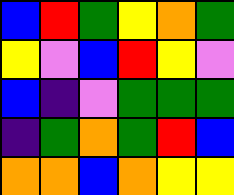[["blue", "red", "green", "yellow", "orange", "green"], ["yellow", "violet", "blue", "red", "yellow", "violet"], ["blue", "indigo", "violet", "green", "green", "green"], ["indigo", "green", "orange", "green", "red", "blue"], ["orange", "orange", "blue", "orange", "yellow", "yellow"]]